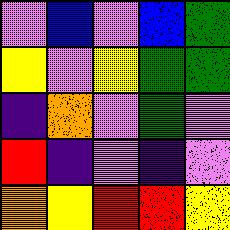[["violet", "blue", "violet", "blue", "green"], ["yellow", "violet", "yellow", "green", "green"], ["indigo", "orange", "violet", "green", "violet"], ["red", "indigo", "violet", "indigo", "violet"], ["orange", "yellow", "red", "red", "yellow"]]